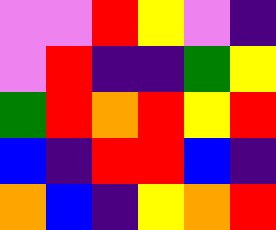[["violet", "violet", "red", "yellow", "violet", "indigo"], ["violet", "red", "indigo", "indigo", "green", "yellow"], ["green", "red", "orange", "red", "yellow", "red"], ["blue", "indigo", "red", "red", "blue", "indigo"], ["orange", "blue", "indigo", "yellow", "orange", "red"]]